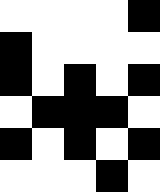[["white", "white", "white", "white", "black"], ["black", "white", "white", "white", "white"], ["black", "white", "black", "white", "black"], ["white", "black", "black", "black", "white"], ["black", "white", "black", "white", "black"], ["white", "white", "white", "black", "white"]]